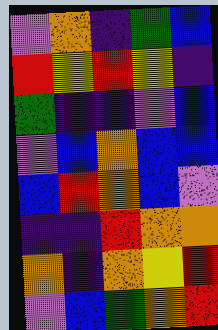[["violet", "orange", "indigo", "green", "blue"], ["red", "yellow", "red", "yellow", "indigo"], ["green", "indigo", "indigo", "violet", "blue"], ["violet", "blue", "orange", "blue", "blue"], ["blue", "red", "orange", "blue", "violet"], ["indigo", "indigo", "red", "orange", "orange"], ["orange", "indigo", "orange", "yellow", "red"], ["violet", "blue", "green", "orange", "red"]]